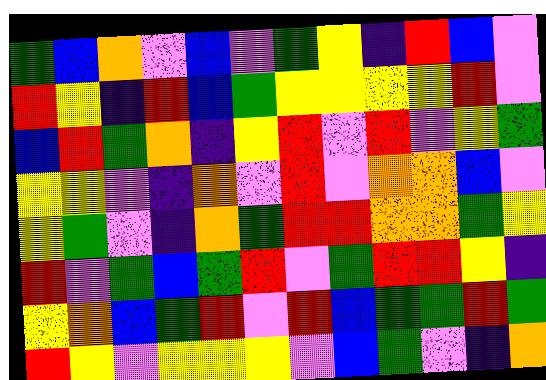[["green", "blue", "orange", "violet", "blue", "violet", "green", "yellow", "indigo", "red", "blue", "violet"], ["red", "yellow", "indigo", "red", "blue", "green", "yellow", "yellow", "yellow", "yellow", "red", "violet"], ["blue", "red", "green", "orange", "indigo", "yellow", "red", "violet", "red", "violet", "yellow", "green"], ["yellow", "yellow", "violet", "indigo", "orange", "violet", "red", "violet", "orange", "orange", "blue", "violet"], ["yellow", "green", "violet", "indigo", "orange", "green", "red", "red", "orange", "orange", "green", "yellow"], ["red", "violet", "green", "blue", "green", "red", "violet", "green", "red", "red", "yellow", "indigo"], ["yellow", "orange", "blue", "green", "red", "violet", "red", "blue", "green", "green", "red", "green"], ["red", "yellow", "violet", "yellow", "yellow", "yellow", "violet", "blue", "green", "violet", "indigo", "orange"]]